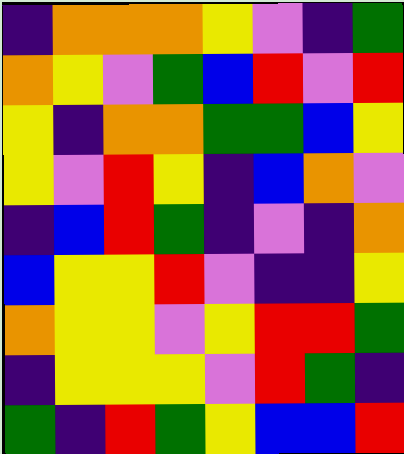[["indigo", "orange", "orange", "orange", "yellow", "violet", "indigo", "green"], ["orange", "yellow", "violet", "green", "blue", "red", "violet", "red"], ["yellow", "indigo", "orange", "orange", "green", "green", "blue", "yellow"], ["yellow", "violet", "red", "yellow", "indigo", "blue", "orange", "violet"], ["indigo", "blue", "red", "green", "indigo", "violet", "indigo", "orange"], ["blue", "yellow", "yellow", "red", "violet", "indigo", "indigo", "yellow"], ["orange", "yellow", "yellow", "violet", "yellow", "red", "red", "green"], ["indigo", "yellow", "yellow", "yellow", "violet", "red", "green", "indigo"], ["green", "indigo", "red", "green", "yellow", "blue", "blue", "red"]]